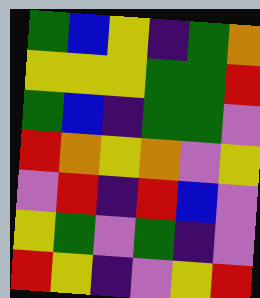[["green", "blue", "yellow", "indigo", "green", "orange"], ["yellow", "yellow", "yellow", "green", "green", "red"], ["green", "blue", "indigo", "green", "green", "violet"], ["red", "orange", "yellow", "orange", "violet", "yellow"], ["violet", "red", "indigo", "red", "blue", "violet"], ["yellow", "green", "violet", "green", "indigo", "violet"], ["red", "yellow", "indigo", "violet", "yellow", "red"]]